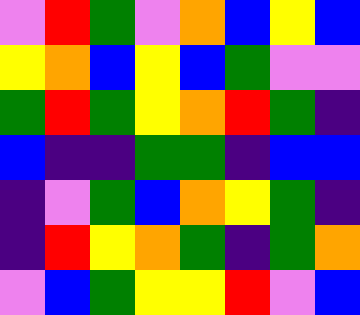[["violet", "red", "green", "violet", "orange", "blue", "yellow", "blue"], ["yellow", "orange", "blue", "yellow", "blue", "green", "violet", "violet"], ["green", "red", "green", "yellow", "orange", "red", "green", "indigo"], ["blue", "indigo", "indigo", "green", "green", "indigo", "blue", "blue"], ["indigo", "violet", "green", "blue", "orange", "yellow", "green", "indigo"], ["indigo", "red", "yellow", "orange", "green", "indigo", "green", "orange"], ["violet", "blue", "green", "yellow", "yellow", "red", "violet", "blue"]]